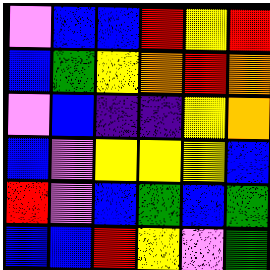[["violet", "blue", "blue", "red", "yellow", "red"], ["blue", "green", "yellow", "orange", "red", "orange"], ["violet", "blue", "indigo", "indigo", "yellow", "orange"], ["blue", "violet", "yellow", "yellow", "yellow", "blue"], ["red", "violet", "blue", "green", "blue", "green"], ["blue", "blue", "red", "yellow", "violet", "green"]]